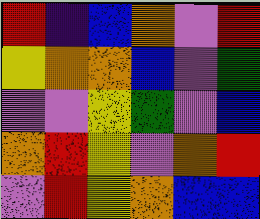[["red", "indigo", "blue", "orange", "violet", "red"], ["yellow", "orange", "orange", "blue", "violet", "green"], ["violet", "violet", "yellow", "green", "violet", "blue"], ["orange", "red", "yellow", "violet", "orange", "red"], ["violet", "red", "yellow", "orange", "blue", "blue"]]